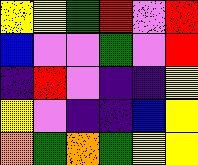[["yellow", "yellow", "green", "red", "violet", "red"], ["blue", "violet", "violet", "green", "violet", "red"], ["indigo", "red", "violet", "indigo", "indigo", "yellow"], ["yellow", "violet", "indigo", "indigo", "blue", "yellow"], ["orange", "green", "orange", "green", "yellow", "yellow"]]